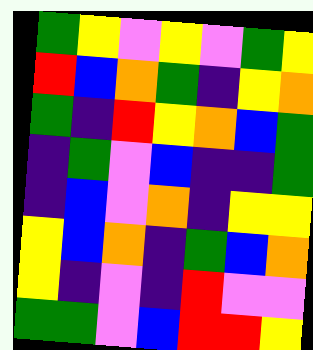[["green", "yellow", "violet", "yellow", "violet", "green", "yellow"], ["red", "blue", "orange", "green", "indigo", "yellow", "orange"], ["green", "indigo", "red", "yellow", "orange", "blue", "green"], ["indigo", "green", "violet", "blue", "indigo", "indigo", "green"], ["indigo", "blue", "violet", "orange", "indigo", "yellow", "yellow"], ["yellow", "blue", "orange", "indigo", "green", "blue", "orange"], ["yellow", "indigo", "violet", "indigo", "red", "violet", "violet"], ["green", "green", "violet", "blue", "red", "red", "yellow"]]